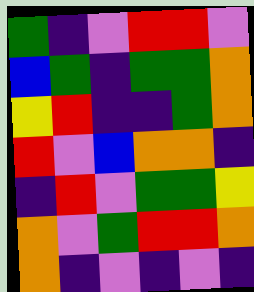[["green", "indigo", "violet", "red", "red", "violet"], ["blue", "green", "indigo", "green", "green", "orange"], ["yellow", "red", "indigo", "indigo", "green", "orange"], ["red", "violet", "blue", "orange", "orange", "indigo"], ["indigo", "red", "violet", "green", "green", "yellow"], ["orange", "violet", "green", "red", "red", "orange"], ["orange", "indigo", "violet", "indigo", "violet", "indigo"]]